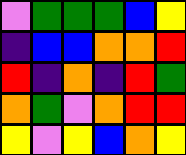[["violet", "green", "green", "green", "blue", "yellow"], ["indigo", "blue", "blue", "orange", "orange", "red"], ["red", "indigo", "orange", "indigo", "red", "green"], ["orange", "green", "violet", "orange", "red", "red"], ["yellow", "violet", "yellow", "blue", "orange", "yellow"]]